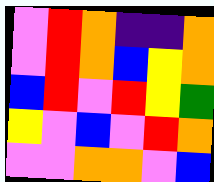[["violet", "red", "orange", "indigo", "indigo", "orange"], ["violet", "red", "orange", "blue", "yellow", "orange"], ["blue", "red", "violet", "red", "yellow", "green"], ["yellow", "violet", "blue", "violet", "red", "orange"], ["violet", "violet", "orange", "orange", "violet", "blue"]]